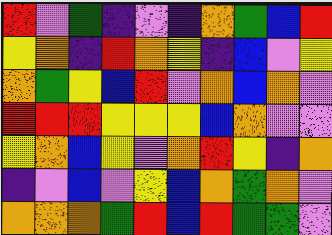[["red", "violet", "green", "indigo", "violet", "indigo", "orange", "green", "blue", "red"], ["yellow", "orange", "indigo", "red", "orange", "yellow", "indigo", "blue", "violet", "yellow"], ["orange", "green", "yellow", "blue", "red", "violet", "orange", "blue", "orange", "violet"], ["red", "red", "red", "yellow", "yellow", "yellow", "blue", "orange", "violet", "violet"], ["yellow", "orange", "blue", "yellow", "violet", "orange", "red", "yellow", "indigo", "orange"], ["indigo", "violet", "blue", "violet", "yellow", "blue", "orange", "green", "orange", "violet"], ["orange", "orange", "orange", "green", "red", "blue", "red", "green", "green", "violet"]]